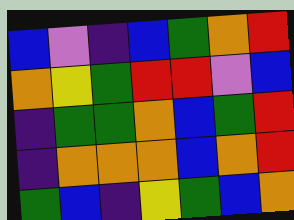[["blue", "violet", "indigo", "blue", "green", "orange", "red"], ["orange", "yellow", "green", "red", "red", "violet", "blue"], ["indigo", "green", "green", "orange", "blue", "green", "red"], ["indigo", "orange", "orange", "orange", "blue", "orange", "red"], ["green", "blue", "indigo", "yellow", "green", "blue", "orange"]]